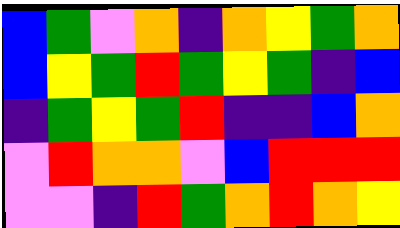[["blue", "green", "violet", "orange", "indigo", "orange", "yellow", "green", "orange"], ["blue", "yellow", "green", "red", "green", "yellow", "green", "indigo", "blue"], ["indigo", "green", "yellow", "green", "red", "indigo", "indigo", "blue", "orange"], ["violet", "red", "orange", "orange", "violet", "blue", "red", "red", "red"], ["violet", "violet", "indigo", "red", "green", "orange", "red", "orange", "yellow"]]